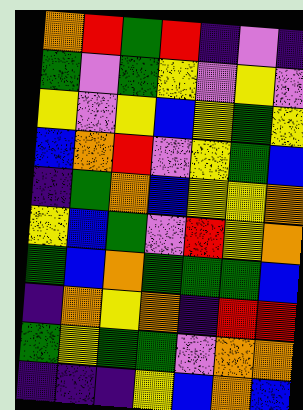[["orange", "red", "green", "red", "indigo", "violet", "indigo"], ["green", "violet", "green", "yellow", "violet", "yellow", "violet"], ["yellow", "violet", "yellow", "blue", "yellow", "green", "yellow"], ["blue", "orange", "red", "violet", "yellow", "green", "blue"], ["indigo", "green", "orange", "blue", "yellow", "yellow", "orange"], ["yellow", "blue", "green", "violet", "red", "yellow", "orange"], ["green", "blue", "orange", "green", "green", "green", "blue"], ["indigo", "orange", "yellow", "orange", "indigo", "red", "red"], ["green", "yellow", "green", "green", "violet", "orange", "orange"], ["indigo", "indigo", "indigo", "yellow", "blue", "orange", "blue"]]